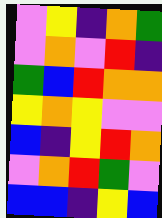[["violet", "yellow", "indigo", "orange", "green"], ["violet", "orange", "violet", "red", "indigo"], ["green", "blue", "red", "orange", "orange"], ["yellow", "orange", "yellow", "violet", "violet"], ["blue", "indigo", "yellow", "red", "orange"], ["violet", "orange", "red", "green", "violet"], ["blue", "blue", "indigo", "yellow", "blue"]]